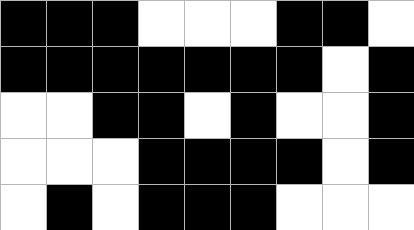[["black", "black", "black", "white", "white", "white", "black", "black", "white"], ["black", "black", "black", "black", "black", "black", "black", "white", "black"], ["white", "white", "black", "black", "white", "black", "white", "white", "black"], ["white", "white", "white", "black", "black", "black", "black", "white", "black"], ["white", "black", "white", "black", "black", "black", "white", "white", "white"]]